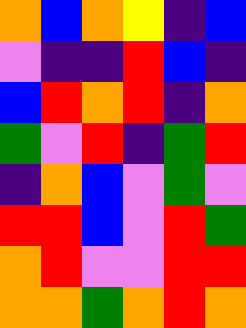[["orange", "blue", "orange", "yellow", "indigo", "blue"], ["violet", "indigo", "indigo", "red", "blue", "indigo"], ["blue", "red", "orange", "red", "indigo", "orange"], ["green", "violet", "red", "indigo", "green", "red"], ["indigo", "orange", "blue", "violet", "green", "violet"], ["red", "red", "blue", "violet", "red", "green"], ["orange", "red", "violet", "violet", "red", "red"], ["orange", "orange", "green", "orange", "red", "orange"]]